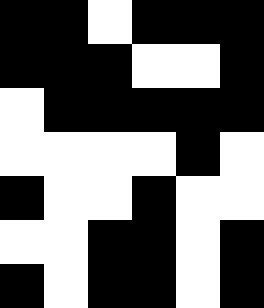[["black", "black", "white", "black", "black", "black"], ["black", "black", "black", "white", "white", "black"], ["white", "black", "black", "black", "black", "black"], ["white", "white", "white", "white", "black", "white"], ["black", "white", "white", "black", "white", "white"], ["white", "white", "black", "black", "white", "black"], ["black", "white", "black", "black", "white", "black"]]